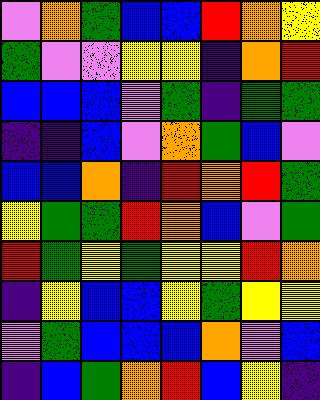[["violet", "orange", "green", "blue", "blue", "red", "orange", "yellow"], ["green", "violet", "violet", "yellow", "yellow", "indigo", "orange", "red"], ["blue", "blue", "blue", "violet", "green", "indigo", "green", "green"], ["indigo", "indigo", "blue", "violet", "orange", "green", "blue", "violet"], ["blue", "blue", "orange", "indigo", "red", "orange", "red", "green"], ["yellow", "green", "green", "red", "orange", "blue", "violet", "green"], ["red", "green", "yellow", "green", "yellow", "yellow", "red", "orange"], ["indigo", "yellow", "blue", "blue", "yellow", "green", "yellow", "yellow"], ["violet", "green", "blue", "blue", "blue", "orange", "violet", "blue"], ["indigo", "blue", "green", "orange", "red", "blue", "yellow", "indigo"]]